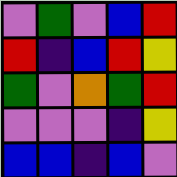[["violet", "green", "violet", "blue", "red"], ["red", "indigo", "blue", "red", "yellow"], ["green", "violet", "orange", "green", "red"], ["violet", "violet", "violet", "indigo", "yellow"], ["blue", "blue", "indigo", "blue", "violet"]]